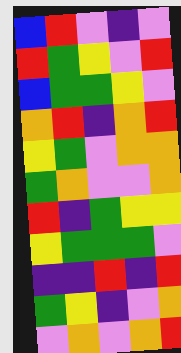[["blue", "red", "violet", "indigo", "violet"], ["red", "green", "yellow", "violet", "red"], ["blue", "green", "green", "yellow", "violet"], ["orange", "red", "indigo", "orange", "red"], ["yellow", "green", "violet", "orange", "orange"], ["green", "orange", "violet", "violet", "orange"], ["red", "indigo", "green", "yellow", "yellow"], ["yellow", "green", "green", "green", "violet"], ["indigo", "indigo", "red", "indigo", "red"], ["green", "yellow", "indigo", "violet", "orange"], ["violet", "orange", "violet", "orange", "red"]]